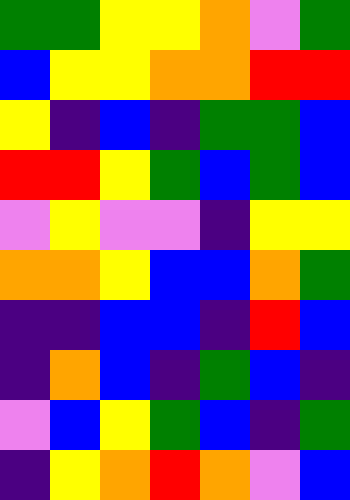[["green", "green", "yellow", "yellow", "orange", "violet", "green"], ["blue", "yellow", "yellow", "orange", "orange", "red", "red"], ["yellow", "indigo", "blue", "indigo", "green", "green", "blue"], ["red", "red", "yellow", "green", "blue", "green", "blue"], ["violet", "yellow", "violet", "violet", "indigo", "yellow", "yellow"], ["orange", "orange", "yellow", "blue", "blue", "orange", "green"], ["indigo", "indigo", "blue", "blue", "indigo", "red", "blue"], ["indigo", "orange", "blue", "indigo", "green", "blue", "indigo"], ["violet", "blue", "yellow", "green", "blue", "indigo", "green"], ["indigo", "yellow", "orange", "red", "orange", "violet", "blue"]]